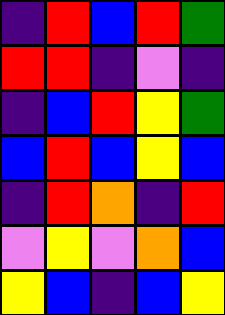[["indigo", "red", "blue", "red", "green"], ["red", "red", "indigo", "violet", "indigo"], ["indigo", "blue", "red", "yellow", "green"], ["blue", "red", "blue", "yellow", "blue"], ["indigo", "red", "orange", "indigo", "red"], ["violet", "yellow", "violet", "orange", "blue"], ["yellow", "blue", "indigo", "blue", "yellow"]]